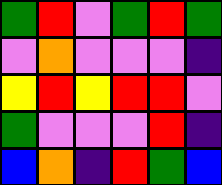[["green", "red", "violet", "green", "red", "green"], ["violet", "orange", "violet", "violet", "violet", "indigo"], ["yellow", "red", "yellow", "red", "red", "violet"], ["green", "violet", "violet", "violet", "red", "indigo"], ["blue", "orange", "indigo", "red", "green", "blue"]]